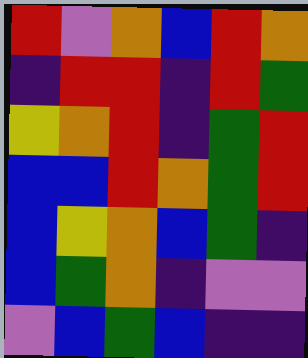[["red", "violet", "orange", "blue", "red", "orange"], ["indigo", "red", "red", "indigo", "red", "green"], ["yellow", "orange", "red", "indigo", "green", "red"], ["blue", "blue", "red", "orange", "green", "red"], ["blue", "yellow", "orange", "blue", "green", "indigo"], ["blue", "green", "orange", "indigo", "violet", "violet"], ["violet", "blue", "green", "blue", "indigo", "indigo"]]